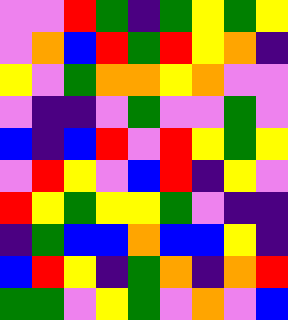[["violet", "violet", "red", "green", "indigo", "green", "yellow", "green", "yellow"], ["violet", "orange", "blue", "red", "green", "red", "yellow", "orange", "indigo"], ["yellow", "violet", "green", "orange", "orange", "yellow", "orange", "violet", "violet"], ["violet", "indigo", "indigo", "violet", "green", "violet", "violet", "green", "violet"], ["blue", "indigo", "blue", "red", "violet", "red", "yellow", "green", "yellow"], ["violet", "red", "yellow", "violet", "blue", "red", "indigo", "yellow", "violet"], ["red", "yellow", "green", "yellow", "yellow", "green", "violet", "indigo", "indigo"], ["indigo", "green", "blue", "blue", "orange", "blue", "blue", "yellow", "indigo"], ["blue", "red", "yellow", "indigo", "green", "orange", "indigo", "orange", "red"], ["green", "green", "violet", "yellow", "green", "violet", "orange", "violet", "blue"]]